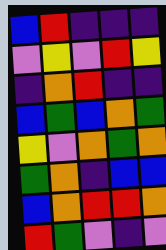[["blue", "red", "indigo", "indigo", "indigo"], ["violet", "yellow", "violet", "red", "yellow"], ["indigo", "orange", "red", "indigo", "indigo"], ["blue", "green", "blue", "orange", "green"], ["yellow", "violet", "orange", "green", "orange"], ["green", "orange", "indigo", "blue", "blue"], ["blue", "orange", "red", "red", "orange"], ["red", "green", "violet", "indigo", "violet"]]